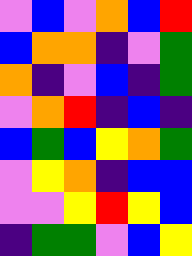[["violet", "blue", "violet", "orange", "blue", "red"], ["blue", "orange", "orange", "indigo", "violet", "green"], ["orange", "indigo", "violet", "blue", "indigo", "green"], ["violet", "orange", "red", "indigo", "blue", "indigo"], ["blue", "green", "blue", "yellow", "orange", "green"], ["violet", "yellow", "orange", "indigo", "blue", "blue"], ["violet", "violet", "yellow", "red", "yellow", "blue"], ["indigo", "green", "green", "violet", "blue", "yellow"]]